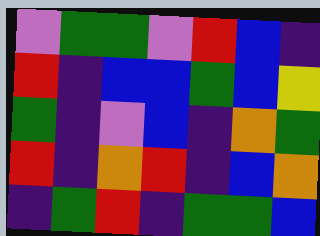[["violet", "green", "green", "violet", "red", "blue", "indigo"], ["red", "indigo", "blue", "blue", "green", "blue", "yellow"], ["green", "indigo", "violet", "blue", "indigo", "orange", "green"], ["red", "indigo", "orange", "red", "indigo", "blue", "orange"], ["indigo", "green", "red", "indigo", "green", "green", "blue"]]